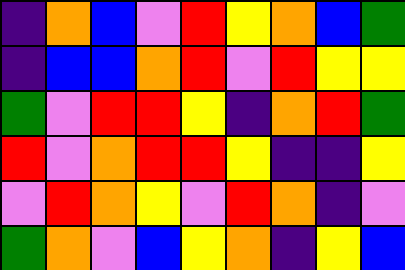[["indigo", "orange", "blue", "violet", "red", "yellow", "orange", "blue", "green"], ["indigo", "blue", "blue", "orange", "red", "violet", "red", "yellow", "yellow"], ["green", "violet", "red", "red", "yellow", "indigo", "orange", "red", "green"], ["red", "violet", "orange", "red", "red", "yellow", "indigo", "indigo", "yellow"], ["violet", "red", "orange", "yellow", "violet", "red", "orange", "indigo", "violet"], ["green", "orange", "violet", "blue", "yellow", "orange", "indigo", "yellow", "blue"]]